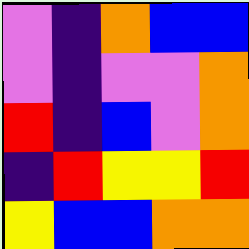[["violet", "indigo", "orange", "blue", "blue"], ["violet", "indigo", "violet", "violet", "orange"], ["red", "indigo", "blue", "violet", "orange"], ["indigo", "red", "yellow", "yellow", "red"], ["yellow", "blue", "blue", "orange", "orange"]]